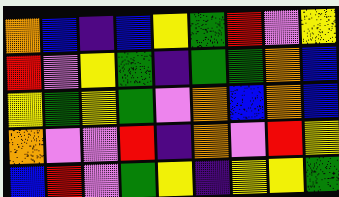[["orange", "blue", "indigo", "blue", "yellow", "green", "red", "violet", "yellow"], ["red", "violet", "yellow", "green", "indigo", "green", "green", "orange", "blue"], ["yellow", "green", "yellow", "green", "violet", "orange", "blue", "orange", "blue"], ["orange", "violet", "violet", "red", "indigo", "orange", "violet", "red", "yellow"], ["blue", "red", "violet", "green", "yellow", "indigo", "yellow", "yellow", "green"]]